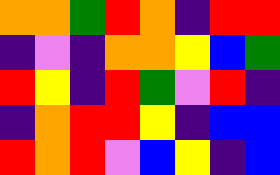[["orange", "orange", "green", "red", "orange", "indigo", "red", "red"], ["indigo", "violet", "indigo", "orange", "orange", "yellow", "blue", "green"], ["red", "yellow", "indigo", "red", "green", "violet", "red", "indigo"], ["indigo", "orange", "red", "red", "yellow", "indigo", "blue", "blue"], ["red", "orange", "red", "violet", "blue", "yellow", "indigo", "blue"]]